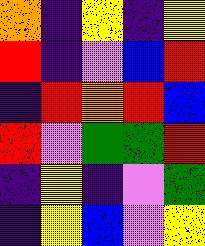[["orange", "indigo", "yellow", "indigo", "yellow"], ["red", "indigo", "violet", "blue", "red"], ["indigo", "red", "orange", "red", "blue"], ["red", "violet", "green", "green", "red"], ["indigo", "yellow", "indigo", "violet", "green"], ["indigo", "yellow", "blue", "violet", "yellow"]]